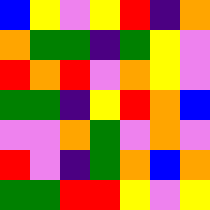[["blue", "yellow", "violet", "yellow", "red", "indigo", "orange"], ["orange", "green", "green", "indigo", "green", "yellow", "violet"], ["red", "orange", "red", "violet", "orange", "yellow", "violet"], ["green", "green", "indigo", "yellow", "red", "orange", "blue"], ["violet", "violet", "orange", "green", "violet", "orange", "violet"], ["red", "violet", "indigo", "green", "orange", "blue", "orange"], ["green", "green", "red", "red", "yellow", "violet", "yellow"]]